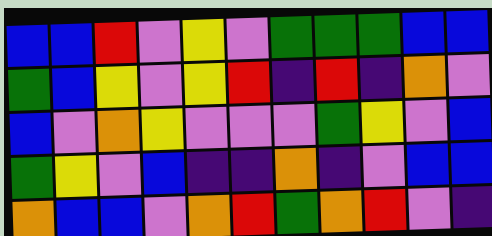[["blue", "blue", "red", "violet", "yellow", "violet", "green", "green", "green", "blue", "blue"], ["green", "blue", "yellow", "violet", "yellow", "red", "indigo", "red", "indigo", "orange", "violet"], ["blue", "violet", "orange", "yellow", "violet", "violet", "violet", "green", "yellow", "violet", "blue"], ["green", "yellow", "violet", "blue", "indigo", "indigo", "orange", "indigo", "violet", "blue", "blue"], ["orange", "blue", "blue", "violet", "orange", "red", "green", "orange", "red", "violet", "indigo"]]